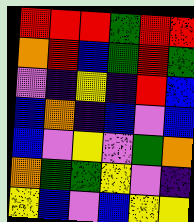[["red", "red", "red", "green", "red", "red"], ["orange", "red", "blue", "green", "red", "green"], ["violet", "indigo", "yellow", "indigo", "red", "blue"], ["blue", "orange", "indigo", "blue", "violet", "blue"], ["blue", "violet", "yellow", "violet", "green", "orange"], ["orange", "green", "green", "yellow", "violet", "indigo"], ["yellow", "blue", "violet", "blue", "yellow", "yellow"]]